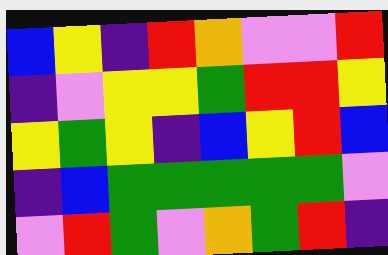[["blue", "yellow", "indigo", "red", "orange", "violet", "violet", "red"], ["indigo", "violet", "yellow", "yellow", "green", "red", "red", "yellow"], ["yellow", "green", "yellow", "indigo", "blue", "yellow", "red", "blue"], ["indigo", "blue", "green", "green", "green", "green", "green", "violet"], ["violet", "red", "green", "violet", "orange", "green", "red", "indigo"]]